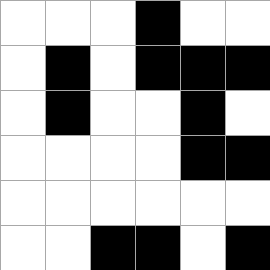[["white", "white", "white", "black", "white", "white"], ["white", "black", "white", "black", "black", "black"], ["white", "black", "white", "white", "black", "white"], ["white", "white", "white", "white", "black", "black"], ["white", "white", "white", "white", "white", "white"], ["white", "white", "black", "black", "white", "black"]]